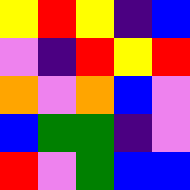[["yellow", "red", "yellow", "indigo", "blue"], ["violet", "indigo", "red", "yellow", "red"], ["orange", "violet", "orange", "blue", "violet"], ["blue", "green", "green", "indigo", "violet"], ["red", "violet", "green", "blue", "blue"]]